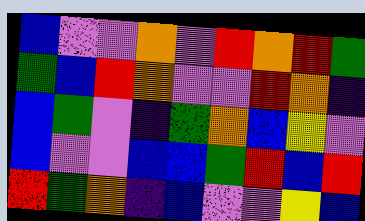[["blue", "violet", "violet", "orange", "violet", "red", "orange", "red", "green"], ["green", "blue", "red", "orange", "violet", "violet", "red", "orange", "indigo"], ["blue", "green", "violet", "indigo", "green", "orange", "blue", "yellow", "violet"], ["blue", "violet", "violet", "blue", "blue", "green", "red", "blue", "red"], ["red", "green", "orange", "indigo", "blue", "violet", "violet", "yellow", "blue"]]